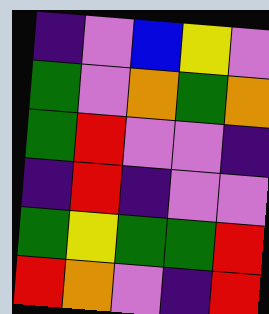[["indigo", "violet", "blue", "yellow", "violet"], ["green", "violet", "orange", "green", "orange"], ["green", "red", "violet", "violet", "indigo"], ["indigo", "red", "indigo", "violet", "violet"], ["green", "yellow", "green", "green", "red"], ["red", "orange", "violet", "indigo", "red"]]